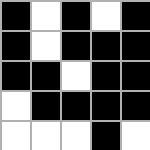[["black", "white", "black", "white", "black"], ["black", "white", "black", "black", "black"], ["black", "black", "white", "black", "black"], ["white", "black", "black", "black", "black"], ["white", "white", "white", "black", "white"]]